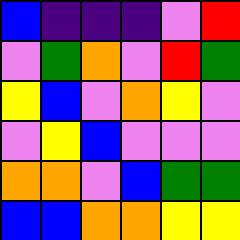[["blue", "indigo", "indigo", "indigo", "violet", "red"], ["violet", "green", "orange", "violet", "red", "green"], ["yellow", "blue", "violet", "orange", "yellow", "violet"], ["violet", "yellow", "blue", "violet", "violet", "violet"], ["orange", "orange", "violet", "blue", "green", "green"], ["blue", "blue", "orange", "orange", "yellow", "yellow"]]